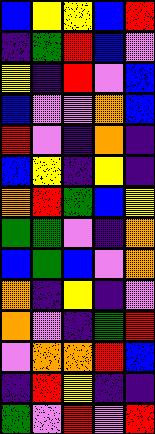[["blue", "yellow", "yellow", "blue", "red"], ["indigo", "green", "red", "blue", "violet"], ["yellow", "indigo", "red", "violet", "blue"], ["blue", "violet", "violet", "orange", "blue"], ["red", "violet", "indigo", "orange", "indigo"], ["blue", "yellow", "indigo", "yellow", "indigo"], ["orange", "red", "green", "blue", "yellow"], ["green", "green", "violet", "indigo", "orange"], ["blue", "green", "blue", "violet", "orange"], ["orange", "indigo", "yellow", "indigo", "violet"], ["orange", "violet", "indigo", "green", "red"], ["violet", "orange", "orange", "red", "blue"], ["indigo", "red", "yellow", "indigo", "indigo"], ["green", "violet", "red", "violet", "red"]]